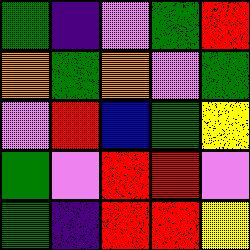[["green", "indigo", "violet", "green", "red"], ["orange", "green", "orange", "violet", "green"], ["violet", "red", "blue", "green", "yellow"], ["green", "violet", "red", "red", "violet"], ["green", "indigo", "red", "red", "yellow"]]